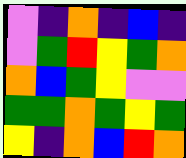[["violet", "indigo", "orange", "indigo", "blue", "indigo"], ["violet", "green", "red", "yellow", "green", "orange"], ["orange", "blue", "green", "yellow", "violet", "violet"], ["green", "green", "orange", "green", "yellow", "green"], ["yellow", "indigo", "orange", "blue", "red", "orange"]]